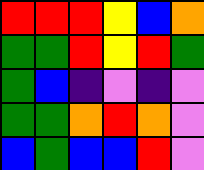[["red", "red", "red", "yellow", "blue", "orange"], ["green", "green", "red", "yellow", "red", "green"], ["green", "blue", "indigo", "violet", "indigo", "violet"], ["green", "green", "orange", "red", "orange", "violet"], ["blue", "green", "blue", "blue", "red", "violet"]]